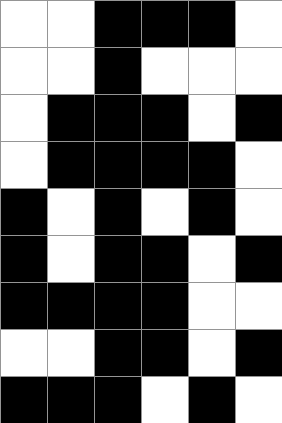[["white", "white", "black", "black", "black", "white"], ["white", "white", "black", "white", "white", "white"], ["white", "black", "black", "black", "white", "black"], ["white", "black", "black", "black", "black", "white"], ["black", "white", "black", "white", "black", "white"], ["black", "white", "black", "black", "white", "black"], ["black", "black", "black", "black", "white", "white"], ["white", "white", "black", "black", "white", "black"], ["black", "black", "black", "white", "black", "white"]]